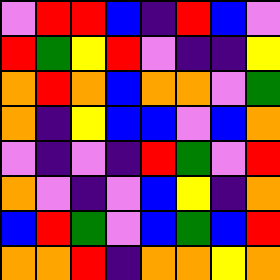[["violet", "red", "red", "blue", "indigo", "red", "blue", "violet"], ["red", "green", "yellow", "red", "violet", "indigo", "indigo", "yellow"], ["orange", "red", "orange", "blue", "orange", "orange", "violet", "green"], ["orange", "indigo", "yellow", "blue", "blue", "violet", "blue", "orange"], ["violet", "indigo", "violet", "indigo", "red", "green", "violet", "red"], ["orange", "violet", "indigo", "violet", "blue", "yellow", "indigo", "orange"], ["blue", "red", "green", "violet", "blue", "green", "blue", "red"], ["orange", "orange", "red", "indigo", "orange", "orange", "yellow", "orange"]]